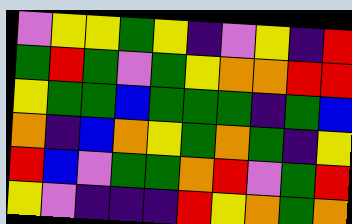[["violet", "yellow", "yellow", "green", "yellow", "indigo", "violet", "yellow", "indigo", "red"], ["green", "red", "green", "violet", "green", "yellow", "orange", "orange", "red", "red"], ["yellow", "green", "green", "blue", "green", "green", "green", "indigo", "green", "blue"], ["orange", "indigo", "blue", "orange", "yellow", "green", "orange", "green", "indigo", "yellow"], ["red", "blue", "violet", "green", "green", "orange", "red", "violet", "green", "red"], ["yellow", "violet", "indigo", "indigo", "indigo", "red", "yellow", "orange", "green", "orange"]]